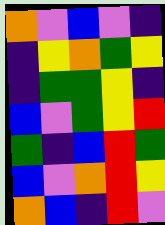[["orange", "violet", "blue", "violet", "indigo"], ["indigo", "yellow", "orange", "green", "yellow"], ["indigo", "green", "green", "yellow", "indigo"], ["blue", "violet", "green", "yellow", "red"], ["green", "indigo", "blue", "red", "green"], ["blue", "violet", "orange", "red", "yellow"], ["orange", "blue", "indigo", "red", "violet"]]